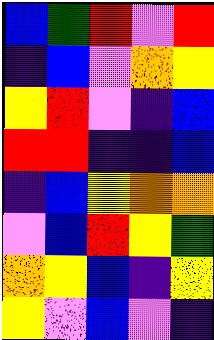[["blue", "green", "red", "violet", "red"], ["indigo", "blue", "violet", "orange", "yellow"], ["yellow", "red", "violet", "indigo", "blue"], ["red", "red", "indigo", "indigo", "blue"], ["indigo", "blue", "yellow", "orange", "orange"], ["violet", "blue", "red", "yellow", "green"], ["orange", "yellow", "blue", "indigo", "yellow"], ["yellow", "violet", "blue", "violet", "indigo"]]